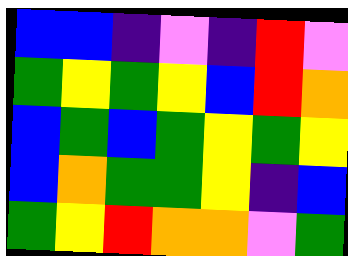[["blue", "blue", "indigo", "violet", "indigo", "red", "violet"], ["green", "yellow", "green", "yellow", "blue", "red", "orange"], ["blue", "green", "blue", "green", "yellow", "green", "yellow"], ["blue", "orange", "green", "green", "yellow", "indigo", "blue"], ["green", "yellow", "red", "orange", "orange", "violet", "green"]]